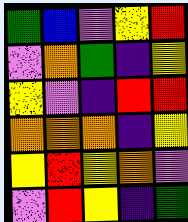[["green", "blue", "violet", "yellow", "red"], ["violet", "orange", "green", "indigo", "yellow"], ["yellow", "violet", "indigo", "red", "red"], ["orange", "orange", "orange", "indigo", "yellow"], ["yellow", "red", "yellow", "orange", "violet"], ["violet", "red", "yellow", "indigo", "green"]]